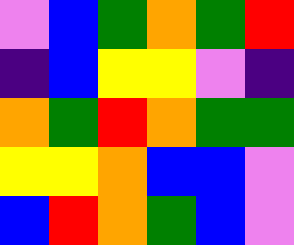[["violet", "blue", "green", "orange", "green", "red"], ["indigo", "blue", "yellow", "yellow", "violet", "indigo"], ["orange", "green", "red", "orange", "green", "green"], ["yellow", "yellow", "orange", "blue", "blue", "violet"], ["blue", "red", "orange", "green", "blue", "violet"]]